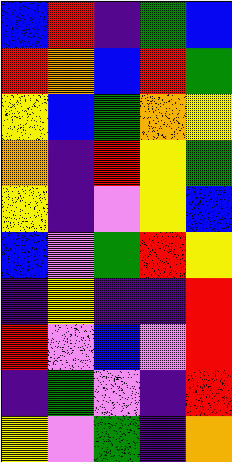[["blue", "red", "indigo", "green", "blue"], ["red", "orange", "blue", "red", "green"], ["yellow", "blue", "green", "orange", "yellow"], ["orange", "indigo", "red", "yellow", "green"], ["yellow", "indigo", "violet", "yellow", "blue"], ["blue", "violet", "green", "red", "yellow"], ["indigo", "yellow", "indigo", "indigo", "red"], ["red", "violet", "blue", "violet", "red"], ["indigo", "green", "violet", "indigo", "red"], ["yellow", "violet", "green", "indigo", "orange"]]